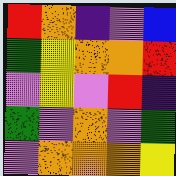[["red", "orange", "indigo", "violet", "blue"], ["green", "yellow", "orange", "orange", "red"], ["violet", "yellow", "violet", "red", "indigo"], ["green", "violet", "orange", "violet", "green"], ["violet", "orange", "orange", "orange", "yellow"]]